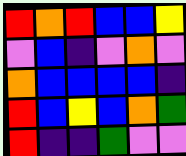[["red", "orange", "red", "blue", "blue", "yellow"], ["violet", "blue", "indigo", "violet", "orange", "violet"], ["orange", "blue", "blue", "blue", "blue", "indigo"], ["red", "blue", "yellow", "blue", "orange", "green"], ["red", "indigo", "indigo", "green", "violet", "violet"]]